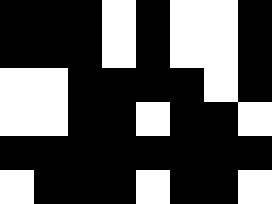[["black", "black", "black", "white", "black", "white", "white", "black"], ["black", "black", "black", "white", "black", "white", "white", "black"], ["white", "white", "black", "black", "black", "black", "white", "black"], ["white", "white", "black", "black", "white", "black", "black", "white"], ["black", "black", "black", "black", "black", "black", "black", "black"], ["white", "black", "black", "black", "white", "black", "black", "white"]]